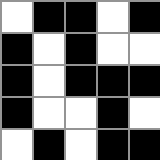[["white", "black", "black", "white", "black"], ["black", "white", "black", "white", "white"], ["black", "white", "black", "black", "black"], ["black", "white", "white", "black", "white"], ["white", "black", "white", "black", "black"]]